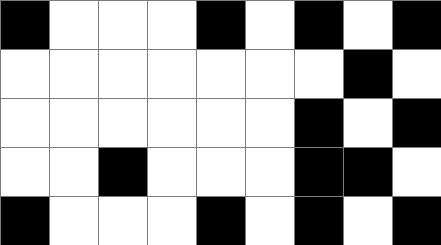[["black", "white", "white", "white", "black", "white", "black", "white", "black"], ["white", "white", "white", "white", "white", "white", "white", "black", "white"], ["white", "white", "white", "white", "white", "white", "black", "white", "black"], ["white", "white", "black", "white", "white", "white", "black", "black", "white"], ["black", "white", "white", "white", "black", "white", "black", "white", "black"]]